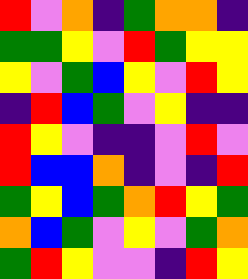[["red", "violet", "orange", "indigo", "green", "orange", "orange", "indigo"], ["green", "green", "yellow", "violet", "red", "green", "yellow", "yellow"], ["yellow", "violet", "green", "blue", "yellow", "violet", "red", "yellow"], ["indigo", "red", "blue", "green", "violet", "yellow", "indigo", "indigo"], ["red", "yellow", "violet", "indigo", "indigo", "violet", "red", "violet"], ["red", "blue", "blue", "orange", "indigo", "violet", "indigo", "red"], ["green", "yellow", "blue", "green", "orange", "red", "yellow", "green"], ["orange", "blue", "green", "violet", "yellow", "violet", "green", "orange"], ["green", "red", "yellow", "violet", "violet", "indigo", "red", "yellow"]]